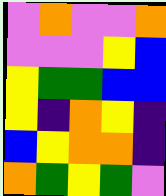[["violet", "orange", "violet", "violet", "orange"], ["violet", "violet", "violet", "yellow", "blue"], ["yellow", "green", "green", "blue", "blue"], ["yellow", "indigo", "orange", "yellow", "indigo"], ["blue", "yellow", "orange", "orange", "indigo"], ["orange", "green", "yellow", "green", "violet"]]